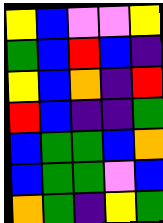[["yellow", "blue", "violet", "violet", "yellow"], ["green", "blue", "red", "blue", "indigo"], ["yellow", "blue", "orange", "indigo", "red"], ["red", "blue", "indigo", "indigo", "green"], ["blue", "green", "green", "blue", "orange"], ["blue", "green", "green", "violet", "blue"], ["orange", "green", "indigo", "yellow", "green"]]